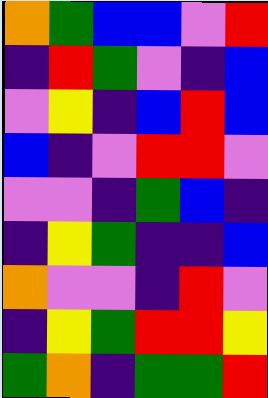[["orange", "green", "blue", "blue", "violet", "red"], ["indigo", "red", "green", "violet", "indigo", "blue"], ["violet", "yellow", "indigo", "blue", "red", "blue"], ["blue", "indigo", "violet", "red", "red", "violet"], ["violet", "violet", "indigo", "green", "blue", "indigo"], ["indigo", "yellow", "green", "indigo", "indigo", "blue"], ["orange", "violet", "violet", "indigo", "red", "violet"], ["indigo", "yellow", "green", "red", "red", "yellow"], ["green", "orange", "indigo", "green", "green", "red"]]